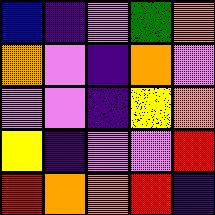[["blue", "indigo", "violet", "green", "orange"], ["orange", "violet", "indigo", "orange", "violet"], ["violet", "violet", "indigo", "yellow", "orange"], ["yellow", "indigo", "violet", "violet", "red"], ["red", "orange", "orange", "red", "indigo"]]